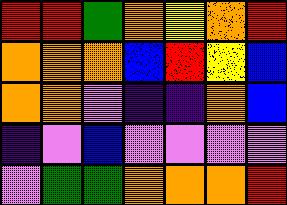[["red", "red", "green", "orange", "yellow", "orange", "red"], ["orange", "orange", "orange", "blue", "red", "yellow", "blue"], ["orange", "orange", "violet", "indigo", "indigo", "orange", "blue"], ["indigo", "violet", "blue", "violet", "violet", "violet", "violet"], ["violet", "green", "green", "orange", "orange", "orange", "red"]]